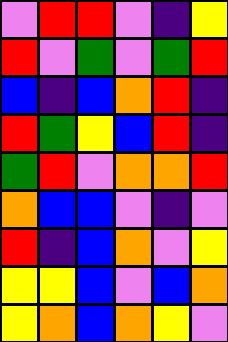[["violet", "red", "red", "violet", "indigo", "yellow"], ["red", "violet", "green", "violet", "green", "red"], ["blue", "indigo", "blue", "orange", "red", "indigo"], ["red", "green", "yellow", "blue", "red", "indigo"], ["green", "red", "violet", "orange", "orange", "red"], ["orange", "blue", "blue", "violet", "indigo", "violet"], ["red", "indigo", "blue", "orange", "violet", "yellow"], ["yellow", "yellow", "blue", "violet", "blue", "orange"], ["yellow", "orange", "blue", "orange", "yellow", "violet"]]